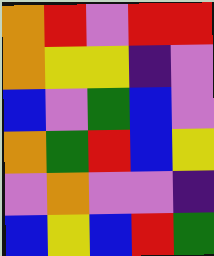[["orange", "red", "violet", "red", "red"], ["orange", "yellow", "yellow", "indigo", "violet"], ["blue", "violet", "green", "blue", "violet"], ["orange", "green", "red", "blue", "yellow"], ["violet", "orange", "violet", "violet", "indigo"], ["blue", "yellow", "blue", "red", "green"]]